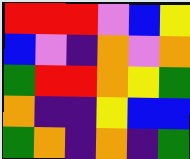[["red", "red", "red", "violet", "blue", "yellow"], ["blue", "violet", "indigo", "orange", "violet", "orange"], ["green", "red", "red", "orange", "yellow", "green"], ["orange", "indigo", "indigo", "yellow", "blue", "blue"], ["green", "orange", "indigo", "orange", "indigo", "green"]]